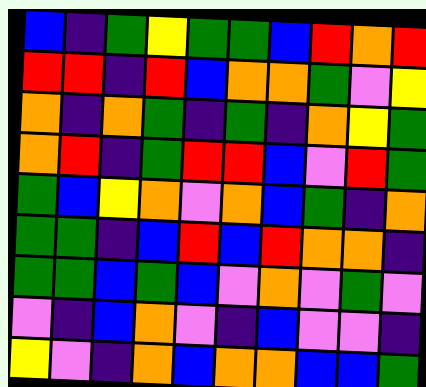[["blue", "indigo", "green", "yellow", "green", "green", "blue", "red", "orange", "red"], ["red", "red", "indigo", "red", "blue", "orange", "orange", "green", "violet", "yellow"], ["orange", "indigo", "orange", "green", "indigo", "green", "indigo", "orange", "yellow", "green"], ["orange", "red", "indigo", "green", "red", "red", "blue", "violet", "red", "green"], ["green", "blue", "yellow", "orange", "violet", "orange", "blue", "green", "indigo", "orange"], ["green", "green", "indigo", "blue", "red", "blue", "red", "orange", "orange", "indigo"], ["green", "green", "blue", "green", "blue", "violet", "orange", "violet", "green", "violet"], ["violet", "indigo", "blue", "orange", "violet", "indigo", "blue", "violet", "violet", "indigo"], ["yellow", "violet", "indigo", "orange", "blue", "orange", "orange", "blue", "blue", "green"]]